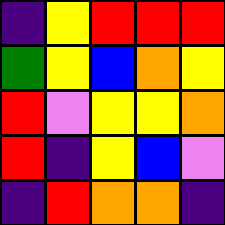[["indigo", "yellow", "red", "red", "red"], ["green", "yellow", "blue", "orange", "yellow"], ["red", "violet", "yellow", "yellow", "orange"], ["red", "indigo", "yellow", "blue", "violet"], ["indigo", "red", "orange", "orange", "indigo"]]